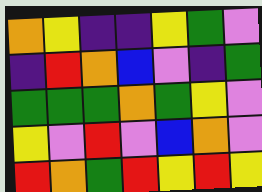[["orange", "yellow", "indigo", "indigo", "yellow", "green", "violet"], ["indigo", "red", "orange", "blue", "violet", "indigo", "green"], ["green", "green", "green", "orange", "green", "yellow", "violet"], ["yellow", "violet", "red", "violet", "blue", "orange", "violet"], ["red", "orange", "green", "red", "yellow", "red", "yellow"]]